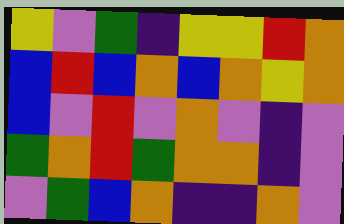[["yellow", "violet", "green", "indigo", "yellow", "yellow", "red", "orange"], ["blue", "red", "blue", "orange", "blue", "orange", "yellow", "orange"], ["blue", "violet", "red", "violet", "orange", "violet", "indigo", "violet"], ["green", "orange", "red", "green", "orange", "orange", "indigo", "violet"], ["violet", "green", "blue", "orange", "indigo", "indigo", "orange", "violet"]]